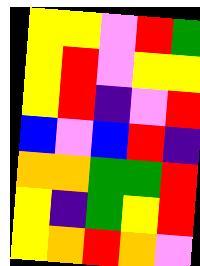[["yellow", "yellow", "violet", "red", "green"], ["yellow", "red", "violet", "yellow", "yellow"], ["yellow", "red", "indigo", "violet", "red"], ["blue", "violet", "blue", "red", "indigo"], ["orange", "orange", "green", "green", "red"], ["yellow", "indigo", "green", "yellow", "red"], ["yellow", "orange", "red", "orange", "violet"]]